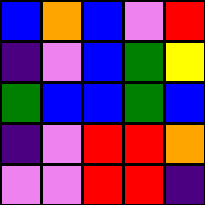[["blue", "orange", "blue", "violet", "red"], ["indigo", "violet", "blue", "green", "yellow"], ["green", "blue", "blue", "green", "blue"], ["indigo", "violet", "red", "red", "orange"], ["violet", "violet", "red", "red", "indigo"]]